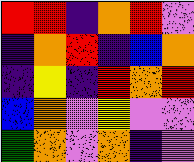[["red", "red", "indigo", "orange", "red", "violet"], ["indigo", "orange", "red", "indigo", "blue", "orange"], ["indigo", "yellow", "indigo", "red", "orange", "red"], ["blue", "orange", "violet", "yellow", "violet", "violet"], ["green", "orange", "violet", "orange", "indigo", "violet"]]